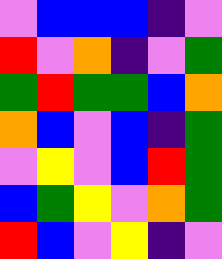[["violet", "blue", "blue", "blue", "indigo", "violet"], ["red", "violet", "orange", "indigo", "violet", "green"], ["green", "red", "green", "green", "blue", "orange"], ["orange", "blue", "violet", "blue", "indigo", "green"], ["violet", "yellow", "violet", "blue", "red", "green"], ["blue", "green", "yellow", "violet", "orange", "green"], ["red", "blue", "violet", "yellow", "indigo", "violet"]]